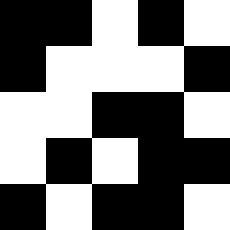[["black", "black", "white", "black", "white"], ["black", "white", "white", "white", "black"], ["white", "white", "black", "black", "white"], ["white", "black", "white", "black", "black"], ["black", "white", "black", "black", "white"]]